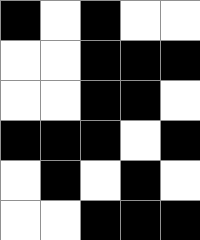[["black", "white", "black", "white", "white"], ["white", "white", "black", "black", "black"], ["white", "white", "black", "black", "white"], ["black", "black", "black", "white", "black"], ["white", "black", "white", "black", "white"], ["white", "white", "black", "black", "black"]]